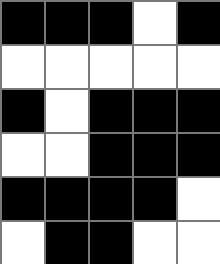[["black", "black", "black", "white", "black"], ["white", "white", "white", "white", "white"], ["black", "white", "black", "black", "black"], ["white", "white", "black", "black", "black"], ["black", "black", "black", "black", "white"], ["white", "black", "black", "white", "white"]]